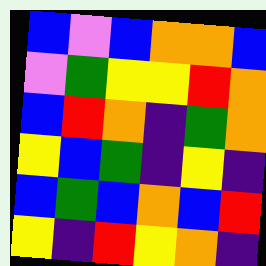[["blue", "violet", "blue", "orange", "orange", "blue"], ["violet", "green", "yellow", "yellow", "red", "orange"], ["blue", "red", "orange", "indigo", "green", "orange"], ["yellow", "blue", "green", "indigo", "yellow", "indigo"], ["blue", "green", "blue", "orange", "blue", "red"], ["yellow", "indigo", "red", "yellow", "orange", "indigo"]]